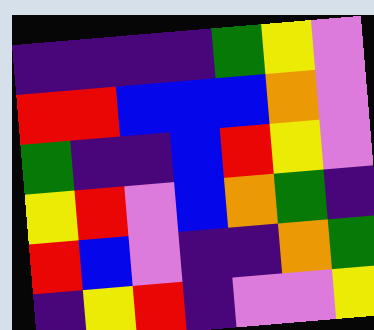[["indigo", "indigo", "indigo", "indigo", "green", "yellow", "violet"], ["red", "red", "blue", "blue", "blue", "orange", "violet"], ["green", "indigo", "indigo", "blue", "red", "yellow", "violet"], ["yellow", "red", "violet", "blue", "orange", "green", "indigo"], ["red", "blue", "violet", "indigo", "indigo", "orange", "green"], ["indigo", "yellow", "red", "indigo", "violet", "violet", "yellow"]]